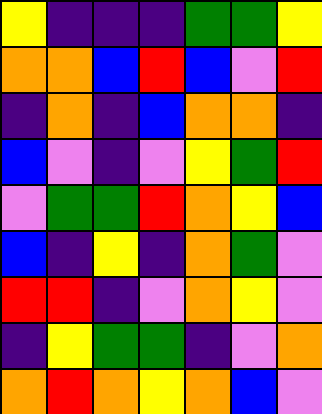[["yellow", "indigo", "indigo", "indigo", "green", "green", "yellow"], ["orange", "orange", "blue", "red", "blue", "violet", "red"], ["indigo", "orange", "indigo", "blue", "orange", "orange", "indigo"], ["blue", "violet", "indigo", "violet", "yellow", "green", "red"], ["violet", "green", "green", "red", "orange", "yellow", "blue"], ["blue", "indigo", "yellow", "indigo", "orange", "green", "violet"], ["red", "red", "indigo", "violet", "orange", "yellow", "violet"], ["indigo", "yellow", "green", "green", "indigo", "violet", "orange"], ["orange", "red", "orange", "yellow", "orange", "blue", "violet"]]